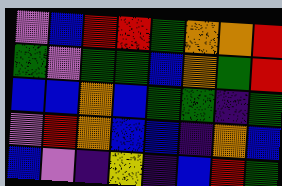[["violet", "blue", "red", "red", "green", "orange", "orange", "red"], ["green", "violet", "green", "green", "blue", "orange", "green", "red"], ["blue", "blue", "orange", "blue", "green", "green", "indigo", "green"], ["violet", "red", "orange", "blue", "blue", "indigo", "orange", "blue"], ["blue", "violet", "indigo", "yellow", "indigo", "blue", "red", "green"]]